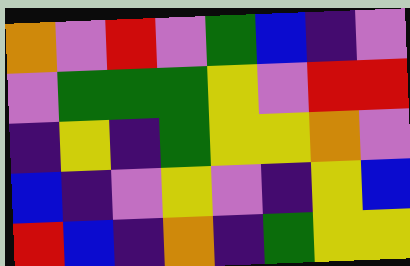[["orange", "violet", "red", "violet", "green", "blue", "indigo", "violet"], ["violet", "green", "green", "green", "yellow", "violet", "red", "red"], ["indigo", "yellow", "indigo", "green", "yellow", "yellow", "orange", "violet"], ["blue", "indigo", "violet", "yellow", "violet", "indigo", "yellow", "blue"], ["red", "blue", "indigo", "orange", "indigo", "green", "yellow", "yellow"]]